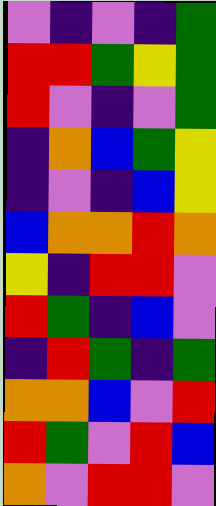[["violet", "indigo", "violet", "indigo", "green"], ["red", "red", "green", "yellow", "green"], ["red", "violet", "indigo", "violet", "green"], ["indigo", "orange", "blue", "green", "yellow"], ["indigo", "violet", "indigo", "blue", "yellow"], ["blue", "orange", "orange", "red", "orange"], ["yellow", "indigo", "red", "red", "violet"], ["red", "green", "indigo", "blue", "violet"], ["indigo", "red", "green", "indigo", "green"], ["orange", "orange", "blue", "violet", "red"], ["red", "green", "violet", "red", "blue"], ["orange", "violet", "red", "red", "violet"]]